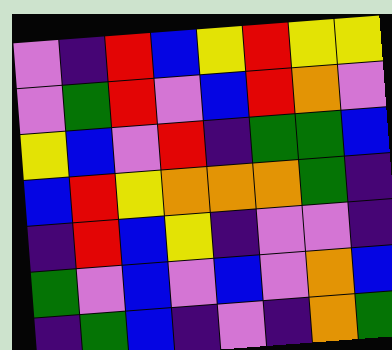[["violet", "indigo", "red", "blue", "yellow", "red", "yellow", "yellow"], ["violet", "green", "red", "violet", "blue", "red", "orange", "violet"], ["yellow", "blue", "violet", "red", "indigo", "green", "green", "blue"], ["blue", "red", "yellow", "orange", "orange", "orange", "green", "indigo"], ["indigo", "red", "blue", "yellow", "indigo", "violet", "violet", "indigo"], ["green", "violet", "blue", "violet", "blue", "violet", "orange", "blue"], ["indigo", "green", "blue", "indigo", "violet", "indigo", "orange", "green"]]